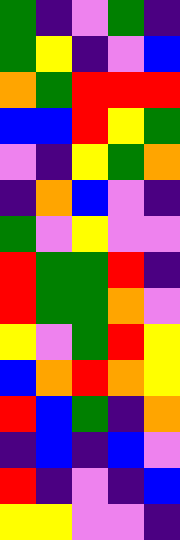[["green", "indigo", "violet", "green", "indigo"], ["green", "yellow", "indigo", "violet", "blue"], ["orange", "green", "red", "red", "red"], ["blue", "blue", "red", "yellow", "green"], ["violet", "indigo", "yellow", "green", "orange"], ["indigo", "orange", "blue", "violet", "indigo"], ["green", "violet", "yellow", "violet", "violet"], ["red", "green", "green", "red", "indigo"], ["red", "green", "green", "orange", "violet"], ["yellow", "violet", "green", "red", "yellow"], ["blue", "orange", "red", "orange", "yellow"], ["red", "blue", "green", "indigo", "orange"], ["indigo", "blue", "indigo", "blue", "violet"], ["red", "indigo", "violet", "indigo", "blue"], ["yellow", "yellow", "violet", "violet", "indigo"]]